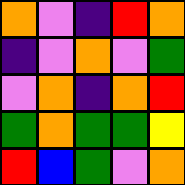[["orange", "violet", "indigo", "red", "orange"], ["indigo", "violet", "orange", "violet", "green"], ["violet", "orange", "indigo", "orange", "red"], ["green", "orange", "green", "green", "yellow"], ["red", "blue", "green", "violet", "orange"]]